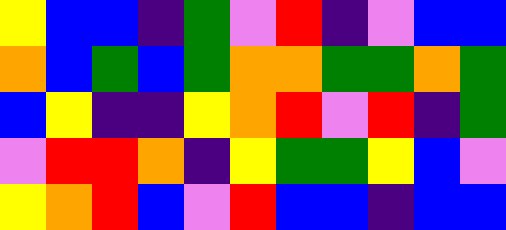[["yellow", "blue", "blue", "indigo", "green", "violet", "red", "indigo", "violet", "blue", "blue"], ["orange", "blue", "green", "blue", "green", "orange", "orange", "green", "green", "orange", "green"], ["blue", "yellow", "indigo", "indigo", "yellow", "orange", "red", "violet", "red", "indigo", "green"], ["violet", "red", "red", "orange", "indigo", "yellow", "green", "green", "yellow", "blue", "violet"], ["yellow", "orange", "red", "blue", "violet", "red", "blue", "blue", "indigo", "blue", "blue"]]